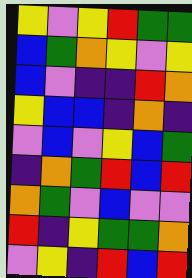[["yellow", "violet", "yellow", "red", "green", "green"], ["blue", "green", "orange", "yellow", "violet", "yellow"], ["blue", "violet", "indigo", "indigo", "red", "orange"], ["yellow", "blue", "blue", "indigo", "orange", "indigo"], ["violet", "blue", "violet", "yellow", "blue", "green"], ["indigo", "orange", "green", "red", "blue", "red"], ["orange", "green", "violet", "blue", "violet", "violet"], ["red", "indigo", "yellow", "green", "green", "orange"], ["violet", "yellow", "indigo", "red", "blue", "red"]]